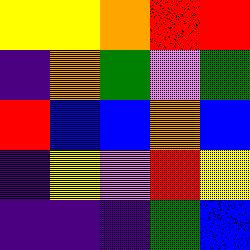[["yellow", "yellow", "orange", "red", "red"], ["indigo", "orange", "green", "violet", "green"], ["red", "blue", "blue", "orange", "blue"], ["indigo", "yellow", "violet", "red", "yellow"], ["indigo", "indigo", "indigo", "green", "blue"]]